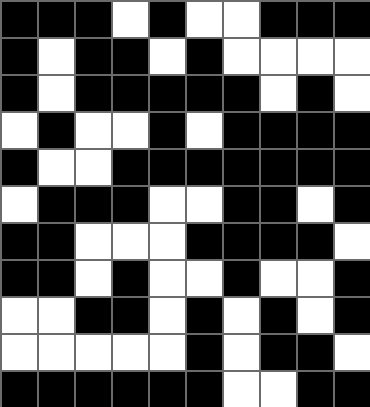[["black", "black", "black", "white", "black", "white", "white", "black", "black", "black"], ["black", "white", "black", "black", "white", "black", "white", "white", "white", "white"], ["black", "white", "black", "black", "black", "black", "black", "white", "black", "white"], ["white", "black", "white", "white", "black", "white", "black", "black", "black", "black"], ["black", "white", "white", "black", "black", "black", "black", "black", "black", "black"], ["white", "black", "black", "black", "white", "white", "black", "black", "white", "black"], ["black", "black", "white", "white", "white", "black", "black", "black", "black", "white"], ["black", "black", "white", "black", "white", "white", "black", "white", "white", "black"], ["white", "white", "black", "black", "white", "black", "white", "black", "white", "black"], ["white", "white", "white", "white", "white", "black", "white", "black", "black", "white"], ["black", "black", "black", "black", "black", "black", "white", "white", "black", "black"]]